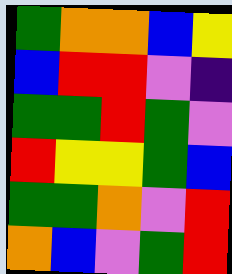[["green", "orange", "orange", "blue", "yellow"], ["blue", "red", "red", "violet", "indigo"], ["green", "green", "red", "green", "violet"], ["red", "yellow", "yellow", "green", "blue"], ["green", "green", "orange", "violet", "red"], ["orange", "blue", "violet", "green", "red"]]